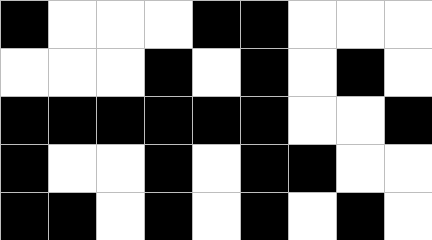[["black", "white", "white", "white", "black", "black", "white", "white", "white"], ["white", "white", "white", "black", "white", "black", "white", "black", "white"], ["black", "black", "black", "black", "black", "black", "white", "white", "black"], ["black", "white", "white", "black", "white", "black", "black", "white", "white"], ["black", "black", "white", "black", "white", "black", "white", "black", "white"]]